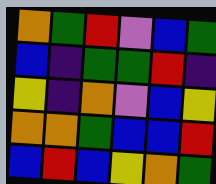[["orange", "green", "red", "violet", "blue", "green"], ["blue", "indigo", "green", "green", "red", "indigo"], ["yellow", "indigo", "orange", "violet", "blue", "yellow"], ["orange", "orange", "green", "blue", "blue", "red"], ["blue", "red", "blue", "yellow", "orange", "green"]]